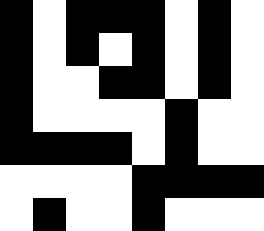[["black", "white", "black", "black", "black", "white", "black", "white"], ["black", "white", "black", "white", "black", "white", "black", "white"], ["black", "white", "white", "black", "black", "white", "black", "white"], ["black", "white", "white", "white", "white", "black", "white", "white"], ["black", "black", "black", "black", "white", "black", "white", "white"], ["white", "white", "white", "white", "black", "black", "black", "black"], ["white", "black", "white", "white", "black", "white", "white", "white"]]